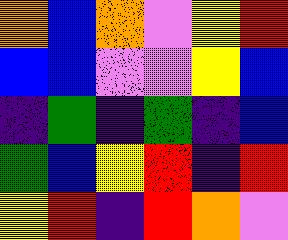[["orange", "blue", "orange", "violet", "yellow", "red"], ["blue", "blue", "violet", "violet", "yellow", "blue"], ["indigo", "green", "indigo", "green", "indigo", "blue"], ["green", "blue", "yellow", "red", "indigo", "red"], ["yellow", "red", "indigo", "red", "orange", "violet"]]